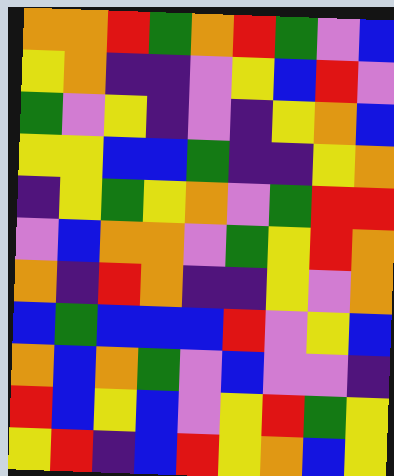[["orange", "orange", "red", "green", "orange", "red", "green", "violet", "blue"], ["yellow", "orange", "indigo", "indigo", "violet", "yellow", "blue", "red", "violet"], ["green", "violet", "yellow", "indigo", "violet", "indigo", "yellow", "orange", "blue"], ["yellow", "yellow", "blue", "blue", "green", "indigo", "indigo", "yellow", "orange"], ["indigo", "yellow", "green", "yellow", "orange", "violet", "green", "red", "red"], ["violet", "blue", "orange", "orange", "violet", "green", "yellow", "red", "orange"], ["orange", "indigo", "red", "orange", "indigo", "indigo", "yellow", "violet", "orange"], ["blue", "green", "blue", "blue", "blue", "red", "violet", "yellow", "blue"], ["orange", "blue", "orange", "green", "violet", "blue", "violet", "violet", "indigo"], ["red", "blue", "yellow", "blue", "violet", "yellow", "red", "green", "yellow"], ["yellow", "red", "indigo", "blue", "red", "yellow", "orange", "blue", "yellow"]]